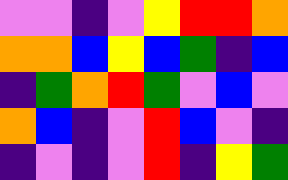[["violet", "violet", "indigo", "violet", "yellow", "red", "red", "orange"], ["orange", "orange", "blue", "yellow", "blue", "green", "indigo", "blue"], ["indigo", "green", "orange", "red", "green", "violet", "blue", "violet"], ["orange", "blue", "indigo", "violet", "red", "blue", "violet", "indigo"], ["indigo", "violet", "indigo", "violet", "red", "indigo", "yellow", "green"]]